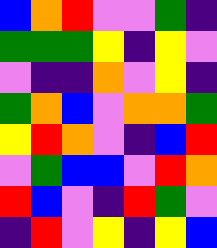[["blue", "orange", "red", "violet", "violet", "green", "indigo"], ["green", "green", "green", "yellow", "indigo", "yellow", "violet"], ["violet", "indigo", "indigo", "orange", "violet", "yellow", "indigo"], ["green", "orange", "blue", "violet", "orange", "orange", "green"], ["yellow", "red", "orange", "violet", "indigo", "blue", "red"], ["violet", "green", "blue", "blue", "violet", "red", "orange"], ["red", "blue", "violet", "indigo", "red", "green", "violet"], ["indigo", "red", "violet", "yellow", "indigo", "yellow", "blue"]]